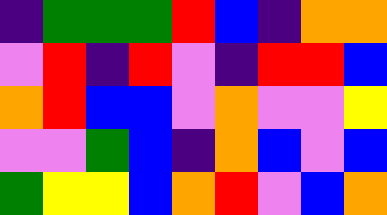[["indigo", "green", "green", "green", "red", "blue", "indigo", "orange", "orange"], ["violet", "red", "indigo", "red", "violet", "indigo", "red", "red", "blue"], ["orange", "red", "blue", "blue", "violet", "orange", "violet", "violet", "yellow"], ["violet", "violet", "green", "blue", "indigo", "orange", "blue", "violet", "blue"], ["green", "yellow", "yellow", "blue", "orange", "red", "violet", "blue", "orange"]]